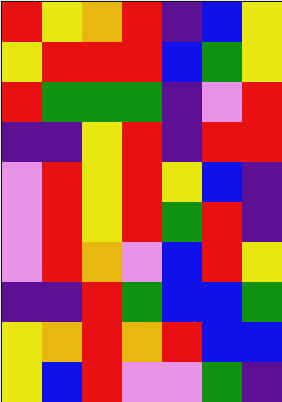[["red", "yellow", "orange", "red", "indigo", "blue", "yellow"], ["yellow", "red", "red", "red", "blue", "green", "yellow"], ["red", "green", "green", "green", "indigo", "violet", "red"], ["indigo", "indigo", "yellow", "red", "indigo", "red", "red"], ["violet", "red", "yellow", "red", "yellow", "blue", "indigo"], ["violet", "red", "yellow", "red", "green", "red", "indigo"], ["violet", "red", "orange", "violet", "blue", "red", "yellow"], ["indigo", "indigo", "red", "green", "blue", "blue", "green"], ["yellow", "orange", "red", "orange", "red", "blue", "blue"], ["yellow", "blue", "red", "violet", "violet", "green", "indigo"]]